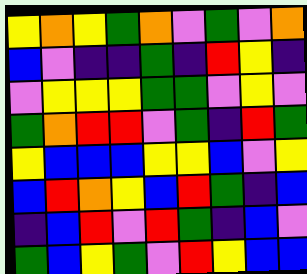[["yellow", "orange", "yellow", "green", "orange", "violet", "green", "violet", "orange"], ["blue", "violet", "indigo", "indigo", "green", "indigo", "red", "yellow", "indigo"], ["violet", "yellow", "yellow", "yellow", "green", "green", "violet", "yellow", "violet"], ["green", "orange", "red", "red", "violet", "green", "indigo", "red", "green"], ["yellow", "blue", "blue", "blue", "yellow", "yellow", "blue", "violet", "yellow"], ["blue", "red", "orange", "yellow", "blue", "red", "green", "indigo", "blue"], ["indigo", "blue", "red", "violet", "red", "green", "indigo", "blue", "violet"], ["green", "blue", "yellow", "green", "violet", "red", "yellow", "blue", "blue"]]